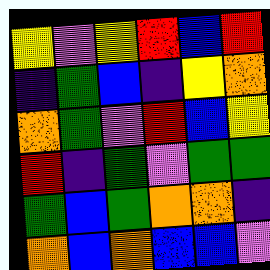[["yellow", "violet", "yellow", "red", "blue", "red"], ["indigo", "green", "blue", "indigo", "yellow", "orange"], ["orange", "green", "violet", "red", "blue", "yellow"], ["red", "indigo", "green", "violet", "green", "green"], ["green", "blue", "green", "orange", "orange", "indigo"], ["orange", "blue", "orange", "blue", "blue", "violet"]]